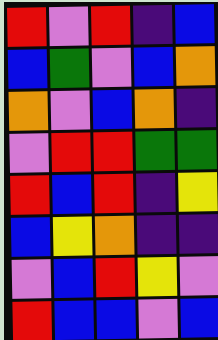[["red", "violet", "red", "indigo", "blue"], ["blue", "green", "violet", "blue", "orange"], ["orange", "violet", "blue", "orange", "indigo"], ["violet", "red", "red", "green", "green"], ["red", "blue", "red", "indigo", "yellow"], ["blue", "yellow", "orange", "indigo", "indigo"], ["violet", "blue", "red", "yellow", "violet"], ["red", "blue", "blue", "violet", "blue"]]